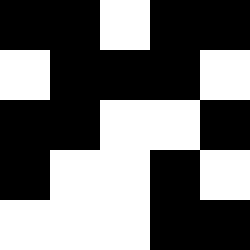[["black", "black", "white", "black", "black"], ["white", "black", "black", "black", "white"], ["black", "black", "white", "white", "black"], ["black", "white", "white", "black", "white"], ["white", "white", "white", "black", "black"]]